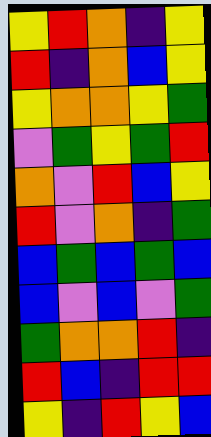[["yellow", "red", "orange", "indigo", "yellow"], ["red", "indigo", "orange", "blue", "yellow"], ["yellow", "orange", "orange", "yellow", "green"], ["violet", "green", "yellow", "green", "red"], ["orange", "violet", "red", "blue", "yellow"], ["red", "violet", "orange", "indigo", "green"], ["blue", "green", "blue", "green", "blue"], ["blue", "violet", "blue", "violet", "green"], ["green", "orange", "orange", "red", "indigo"], ["red", "blue", "indigo", "red", "red"], ["yellow", "indigo", "red", "yellow", "blue"]]